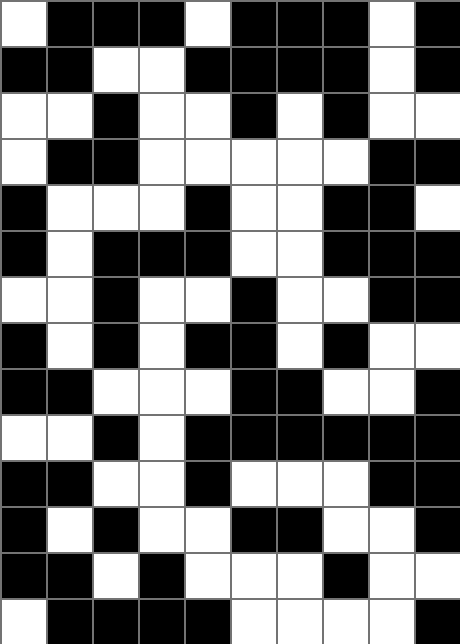[["white", "black", "black", "black", "white", "black", "black", "black", "white", "black"], ["black", "black", "white", "white", "black", "black", "black", "black", "white", "black"], ["white", "white", "black", "white", "white", "black", "white", "black", "white", "white"], ["white", "black", "black", "white", "white", "white", "white", "white", "black", "black"], ["black", "white", "white", "white", "black", "white", "white", "black", "black", "white"], ["black", "white", "black", "black", "black", "white", "white", "black", "black", "black"], ["white", "white", "black", "white", "white", "black", "white", "white", "black", "black"], ["black", "white", "black", "white", "black", "black", "white", "black", "white", "white"], ["black", "black", "white", "white", "white", "black", "black", "white", "white", "black"], ["white", "white", "black", "white", "black", "black", "black", "black", "black", "black"], ["black", "black", "white", "white", "black", "white", "white", "white", "black", "black"], ["black", "white", "black", "white", "white", "black", "black", "white", "white", "black"], ["black", "black", "white", "black", "white", "white", "white", "black", "white", "white"], ["white", "black", "black", "black", "black", "white", "white", "white", "white", "black"]]